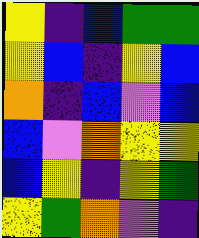[["yellow", "indigo", "blue", "green", "green"], ["yellow", "blue", "indigo", "yellow", "blue"], ["orange", "indigo", "blue", "violet", "blue"], ["blue", "violet", "orange", "yellow", "yellow"], ["blue", "yellow", "indigo", "yellow", "green"], ["yellow", "green", "orange", "violet", "indigo"]]